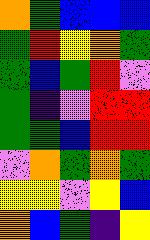[["orange", "green", "blue", "blue", "blue"], ["green", "red", "yellow", "orange", "green"], ["green", "blue", "green", "red", "violet"], ["green", "indigo", "violet", "red", "red"], ["green", "green", "blue", "red", "red"], ["violet", "orange", "green", "orange", "green"], ["yellow", "yellow", "violet", "yellow", "blue"], ["orange", "blue", "green", "indigo", "yellow"]]